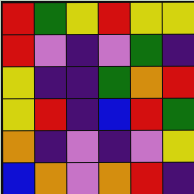[["red", "green", "yellow", "red", "yellow", "yellow"], ["red", "violet", "indigo", "violet", "green", "indigo"], ["yellow", "indigo", "indigo", "green", "orange", "red"], ["yellow", "red", "indigo", "blue", "red", "green"], ["orange", "indigo", "violet", "indigo", "violet", "yellow"], ["blue", "orange", "violet", "orange", "red", "indigo"]]